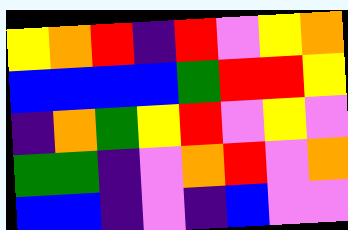[["yellow", "orange", "red", "indigo", "red", "violet", "yellow", "orange"], ["blue", "blue", "blue", "blue", "green", "red", "red", "yellow"], ["indigo", "orange", "green", "yellow", "red", "violet", "yellow", "violet"], ["green", "green", "indigo", "violet", "orange", "red", "violet", "orange"], ["blue", "blue", "indigo", "violet", "indigo", "blue", "violet", "violet"]]